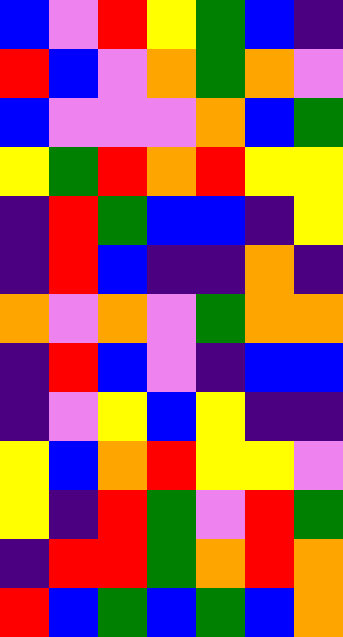[["blue", "violet", "red", "yellow", "green", "blue", "indigo"], ["red", "blue", "violet", "orange", "green", "orange", "violet"], ["blue", "violet", "violet", "violet", "orange", "blue", "green"], ["yellow", "green", "red", "orange", "red", "yellow", "yellow"], ["indigo", "red", "green", "blue", "blue", "indigo", "yellow"], ["indigo", "red", "blue", "indigo", "indigo", "orange", "indigo"], ["orange", "violet", "orange", "violet", "green", "orange", "orange"], ["indigo", "red", "blue", "violet", "indigo", "blue", "blue"], ["indigo", "violet", "yellow", "blue", "yellow", "indigo", "indigo"], ["yellow", "blue", "orange", "red", "yellow", "yellow", "violet"], ["yellow", "indigo", "red", "green", "violet", "red", "green"], ["indigo", "red", "red", "green", "orange", "red", "orange"], ["red", "blue", "green", "blue", "green", "blue", "orange"]]